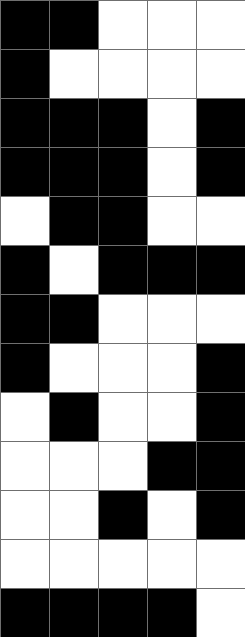[["black", "black", "white", "white", "white"], ["black", "white", "white", "white", "white"], ["black", "black", "black", "white", "black"], ["black", "black", "black", "white", "black"], ["white", "black", "black", "white", "white"], ["black", "white", "black", "black", "black"], ["black", "black", "white", "white", "white"], ["black", "white", "white", "white", "black"], ["white", "black", "white", "white", "black"], ["white", "white", "white", "black", "black"], ["white", "white", "black", "white", "black"], ["white", "white", "white", "white", "white"], ["black", "black", "black", "black", "white"]]